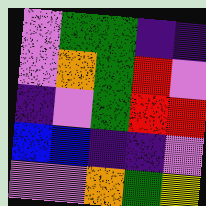[["violet", "green", "green", "indigo", "indigo"], ["violet", "orange", "green", "red", "violet"], ["indigo", "violet", "green", "red", "red"], ["blue", "blue", "indigo", "indigo", "violet"], ["violet", "violet", "orange", "green", "yellow"]]